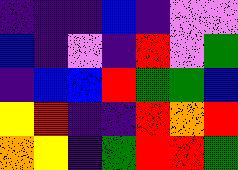[["indigo", "indigo", "indigo", "blue", "indigo", "violet", "violet"], ["blue", "indigo", "violet", "indigo", "red", "violet", "green"], ["indigo", "blue", "blue", "red", "green", "green", "blue"], ["yellow", "red", "indigo", "indigo", "red", "orange", "red"], ["orange", "yellow", "indigo", "green", "red", "red", "green"]]